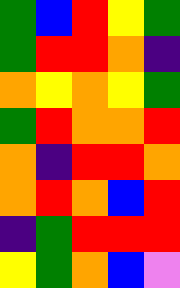[["green", "blue", "red", "yellow", "green"], ["green", "red", "red", "orange", "indigo"], ["orange", "yellow", "orange", "yellow", "green"], ["green", "red", "orange", "orange", "red"], ["orange", "indigo", "red", "red", "orange"], ["orange", "red", "orange", "blue", "red"], ["indigo", "green", "red", "red", "red"], ["yellow", "green", "orange", "blue", "violet"]]